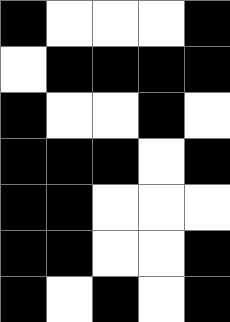[["black", "white", "white", "white", "black"], ["white", "black", "black", "black", "black"], ["black", "white", "white", "black", "white"], ["black", "black", "black", "white", "black"], ["black", "black", "white", "white", "white"], ["black", "black", "white", "white", "black"], ["black", "white", "black", "white", "black"]]